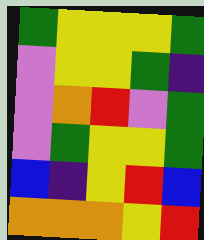[["green", "yellow", "yellow", "yellow", "green"], ["violet", "yellow", "yellow", "green", "indigo"], ["violet", "orange", "red", "violet", "green"], ["violet", "green", "yellow", "yellow", "green"], ["blue", "indigo", "yellow", "red", "blue"], ["orange", "orange", "orange", "yellow", "red"]]